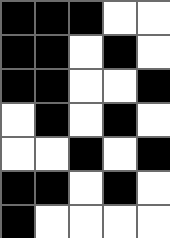[["black", "black", "black", "white", "white"], ["black", "black", "white", "black", "white"], ["black", "black", "white", "white", "black"], ["white", "black", "white", "black", "white"], ["white", "white", "black", "white", "black"], ["black", "black", "white", "black", "white"], ["black", "white", "white", "white", "white"]]